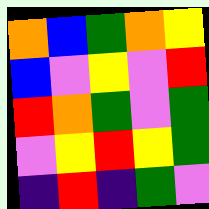[["orange", "blue", "green", "orange", "yellow"], ["blue", "violet", "yellow", "violet", "red"], ["red", "orange", "green", "violet", "green"], ["violet", "yellow", "red", "yellow", "green"], ["indigo", "red", "indigo", "green", "violet"]]